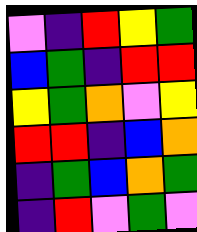[["violet", "indigo", "red", "yellow", "green"], ["blue", "green", "indigo", "red", "red"], ["yellow", "green", "orange", "violet", "yellow"], ["red", "red", "indigo", "blue", "orange"], ["indigo", "green", "blue", "orange", "green"], ["indigo", "red", "violet", "green", "violet"]]